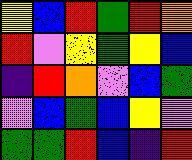[["yellow", "blue", "red", "green", "red", "orange"], ["red", "violet", "yellow", "green", "yellow", "blue"], ["indigo", "red", "orange", "violet", "blue", "green"], ["violet", "blue", "green", "blue", "yellow", "violet"], ["green", "green", "red", "blue", "indigo", "red"]]